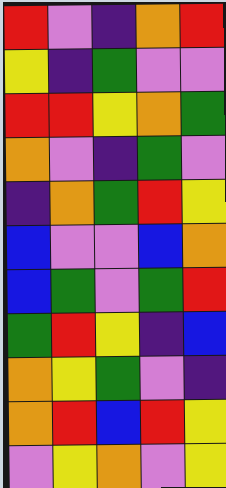[["red", "violet", "indigo", "orange", "red"], ["yellow", "indigo", "green", "violet", "violet"], ["red", "red", "yellow", "orange", "green"], ["orange", "violet", "indigo", "green", "violet"], ["indigo", "orange", "green", "red", "yellow"], ["blue", "violet", "violet", "blue", "orange"], ["blue", "green", "violet", "green", "red"], ["green", "red", "yellow", "indigo", "blue"], ["orange", "yellow", "green", "violet", "indigo"], ["orange", "red", "blue", "red", "yellow"], ["violet", "yellow", "orange", "violet", "yellow"]]